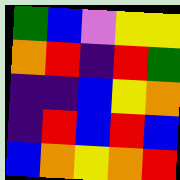[["green", "blue", "violet", "yellow", "yellow"], ["orange", "red", "indigo", "red", "green"], ["indigo", "indigo", "blue", "yellow", "orange"], ["indigo", "red", "blue", "red", "blue"], ["blue", "orange", "yellow", "orange", "red"]]